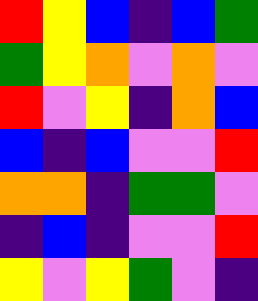[["red", "yellow", "blue", "indigo", "blue", "green"], ["green", "yellow", "orange", "violet", "orange", "violet"], ["red", "violet", "yellow", "indigo", "orange", "blue"], ["blue", "indigo", "blue", "violet", "violet", "red"], ["orange", "orange", "indigo", "green", "green", "violet"], ["indigo", "blue", "indigo", "violet", "violet", "red"], ["yellow", "violet", "yellow", "green", "violet", "indigo"]]